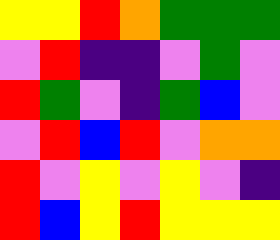[["yellow", "yellow", "red", "orange", "green", "green", "green"], ["violet", "red", "indigo", "indigo", "violet", "green", "violet"], ["red", "green", "violet", "indigo", "green", "blue", "violet"], ["violet", "red", "blue", "red", "violet", "orange", "orange"], ["red", "violet", "yellow", "violet", "yellow", "violet", "indigo"], ["red", "blue", "yellow", "red", "yellow", "yellow", "yellow"]]